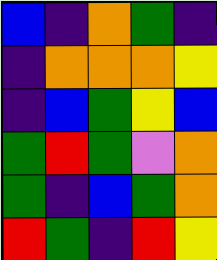[["blue", "indigo", "orange", "green", "indigo"], ["indigo", "orange", "orange", "orange", "yellow"], ["indigo", "blue", "green", "yellow", "blue"], ["green", "red", "green", "violet", "orange"], ["green", "indigo", "blue", "green", "orange"], ["red", "green", "indigo", "red", "yellow"]]